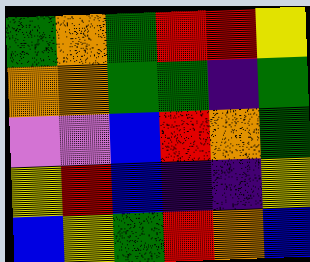[["green", "orange", "green", "red", "red", "yellow"], ["orange", "orange", "green", "green", "indigo", "green"], ["violet", "violet", "blue", "red", "orange", "green"], ["yellow", "red", "blue", "indigo", "indigo", "yellow"], ["blue", "yellow", "green", "red", "orange", "blue"]]